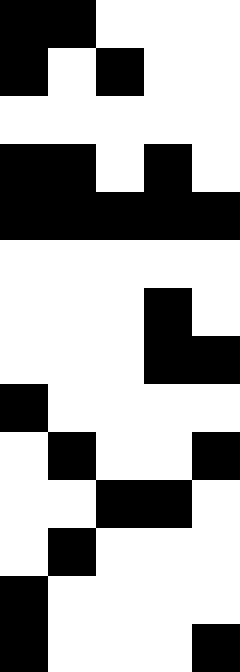[["black", "black", "white", "white", "white"], ["black", "white", "black", "white", "white"], ["white", "white", "white", "white", "white"], ["black", "black", "white", "black", "white"], ["black", "black", "black", "black", "black"], ["white", "white", "white", "white", "white"], ["white", "white", "white", "black", "white"], ["white", "white", "white", "black", "black"], ["black", "white", "white", "white", "white"], ["white", "black", "white", "white", "black"], ["white", "white", "black", "black", "white"], ["white", "black", "white", "white", "white"], ["black", "white", "white", "white", "white"], ["black", "white", "white", "white", "black"]]